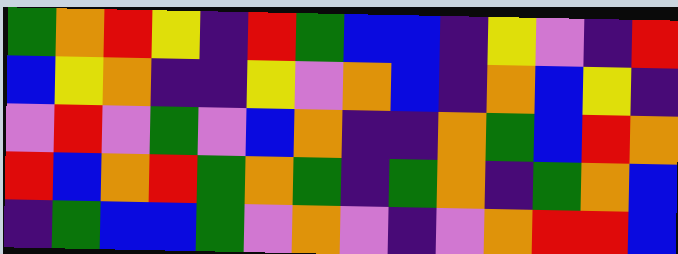[["green", "orange", "red", "yellow", "indigo", "red", "green", "blue", "blue", "indigo", "yellow", "violet", "indigo", "red"], ["blue", "yellow", "orange", "indigo", "indigo", "yellow", "violet", "orange", "blue", "indigo", "orange", "blue", "yellow", "indigo"], ["violet", "red", "violet", "green", "violet", "blue", "orange", "indigo", "indigo", "orange", "green", "blue", "red", "orange"], ["red", "blue", "orange", "red", "green", "orange", "green", "indigo", "green", "orange", "indigo", "green", "orange", "blue"], ["indigo", "green", "blue", "blue", "green", "violet", "orange", "violet", "indigo", "violet", "orange", "red", "red", "blue"]]